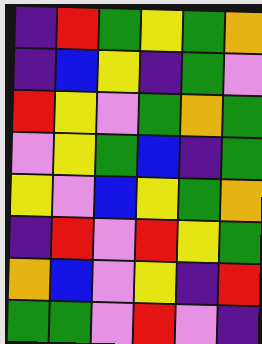[["indigo", "red", "green", "yellow", "green", "orange"], ["indigo", "blue", "yellow", "indigo", "green", "violet"], ["red", "yellow", "violet", "green", "orange", "green"], ["violet", "yellow", "green", "blue", "indigo", "green"], ["yellow", "violet", "blue", "yellow", "green", "orange"], ["indigo", "red", "violet", "red", "yellow", "green"], ["orange", "blue", "violet", "yellow", "indigo", "red"], ["green", "green", "violet", "red", "violet", "indigo"]]